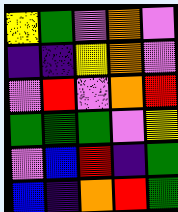[["yellow", "green", "violet", "orange", "violet"], ["indigo", "indigo", "yellow", "orange", "violet"], ["violet", "red", "violet", "orange", "red"], ["green", "green", "green", "violet", "yellow"], ["violet", "blue", "red", "indigo", "green"], ["blue", "indigo", "orange", "red", "green"]]